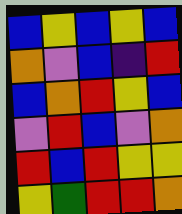[["blue", "yellow", "blue", "yellow", "blue"], ["orange", "violet", "blue", "indigo", "red"], ["blue", "orange", "red", "yellow", "blue"], ["violet", "red", "blue", "violet", "orange"], ["red", "blue", "red", "yellow", "yellow"], ["yellow", "green", "red", "red", "orange"]]